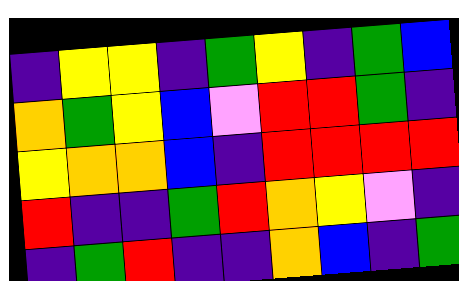[["indigo", "yellow", "yellow", "indigo", "green", "yellow", "indigo", "green", "blue"], ["orange", "green", "yellow", "blue", "violet", "red", "red", "green", "indigo"], ["yellow", "orange", "orange", "blue", "indigo", "red", "red", "red", "red"], ["red", "indigo", "indigo", "green", "red", "orange", "yellow", "violet", "indigo"], ["indigo", "green", "red", "indigo", "indigo", "orange", "blue", "indigo", "green"]]